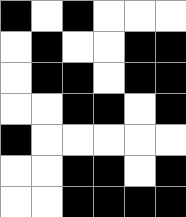[["black", "white", "black", "white", "white", "white"], ["white", "black", "white", "white", "black", "black"], ["white", "black", "black", "white", "black", "black"], ["white", "white", "black", "black", "white", "black"], ["black", "white", "white", "white", "white", "white"], ["white", "white", "black", "black", "white", "black"], ["white", "white", "black", "black", "black", "black"]]